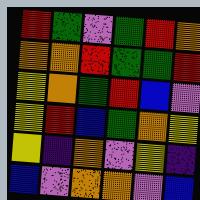[["red", "green", "violet", "green", "red", "orange"], ["orange", "orange", "red", "green", "green", "red"], ["yellow", "orange", "green", "red", "blue", "violet"], ["yellow", "red", "blue", "green", "orange", "yellow"], ["yellow", "indigo", "orange", "violet", "yellow", "indigo"], ["blue", "violet", "orange", "orange", "violet", "blue"]]